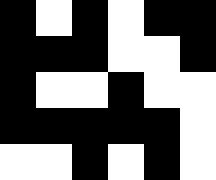[["black", "white", "black", "white", "black", "black"], ["black", "black", "black", "white", "white", "black"], ["black", "white", "white", "black", "white", "white"], ["black", "black", "black", "black", "black", "white"], ["white", "white", "black", "white", "black", "white"]]